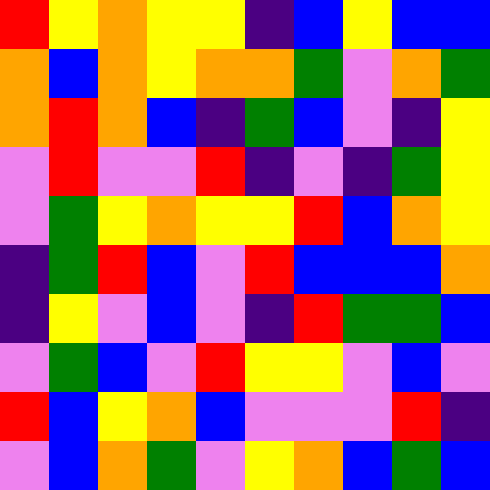[["red", "yellow", "orange", "yellow", "yellow", "indigo", "blue", "yellow", "blue", "blue"], ["orange", "blue", "orange", "yellow", "orange", "orange", "green", "violet", "orange", "green"], ["orange", "red", "orange", "blue", "indigo", "green", "blue", "violet", "indigo", "yellow"], ["violet", "red", "violet", "violet", "red", "indigo", "violet", "indigo", "green", "yellow"], ["violet", "green", "yellow", "orange", "yellow", "yellow", "red", "blue", "orange", "yellow"], ["indigo", "green", "red", "blue", "violet", "red", "blue", "blue", "blue", "orange"], ["indigo", "yellow", "violet", "blue", "violet", "indigo", "red", "green", "green", "blue"], ["violet", "green", "blue", "violet", "red", "yellow", "yellow", "violet", "blue", "violet"], ["red", "blue", "yellow", "orange", "blue", "violet", "violet", "violet", "red", "indigo"], ["violet", "blue", "orange", "green", "violet", "yellow", "orange", "blue", "green", "blue"]]